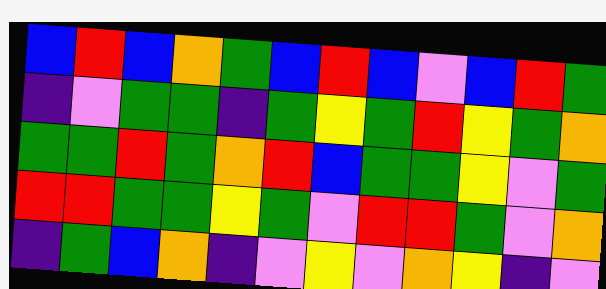[["blue", "red", "blue", "orange", "green", "blue", "red", "blue", "violet", "blue", "red", "green"], ["indigo", "violet", "green", "green", "indigo", "green", "yellow", "green", "red", "yellow", "green", "orange"], ["green", "green", "red", "green", "orange", "red", "blue", "green", "green", "yellow", "violet", "green"], ["red", "red", "green", "green", "yellow", "green", "violet", "red", "red", "green", "violet", "orange"], ["indigo", "green", "blue", "orange", "indigo", "violet", "yellow", "violet", "orange", "yellow", "indigo", "violet"]]